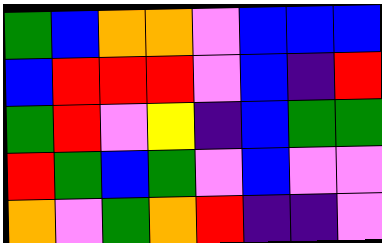[["green", "blue", "orange", "orange", "violet", "blue", "blue", "blue"], ["blue", "red", "red", "red", "violet", "blue", "indigo", "red"], ["green", "red", "violet", "yellow", "indigo", "blue", "green", "green"], ["red", "green", "blue", "green", "violet", "blue", "violet", "violet"], ["orange", "violet", "green", "orange", "red", "indigo", "indigo", "violet"]]